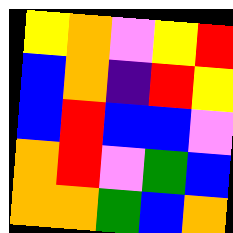[["yellow", "orange", "violet", "yellow", "red"], ["blue", "orange", "indigo", "red", "yellow"], ["blue", "red", "blue", "blue", "violet"], ["orange", "red", "violet", "green", "blue"], ["orange", "orange", "green", "blue", "orange"]]